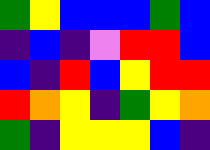[["green", "yellow", "blue", "blue", "blue", "green", "blue"], ["indigo", "blue", "indigo", "violet", "red", "red", "blue"], ["blue", "indigo", "red", "blue", "yellow", "red", "red"], ["red", "orange", "yellow", "indigo", "green", "yellow", "orange"], ["green", "indigo", "yellow", "yellow", "yellow", "blue", "indigo"]]